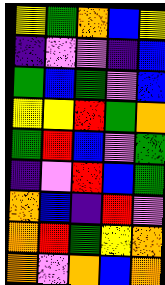[["yellow", "green", "orange", "blue", "yellow"], ["indigo", "violet", "violet", "indigo", "blue"], ["green", "blue", "green", "violet", "blue"], ["yellow", "yellow", "red", "green", "orange"], ["green", "red", "blue", "violet", "green"], ["indigo", "violet", "red", "blue", "green"], ["orange", "blue", "indigo", "red", "violet"], ["orange", "red", "green", "yellow", "orange"], ["orange", "violet", "orange", "blue", "orange"]]